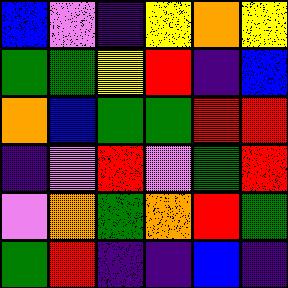[["blue", "violet", "indigo", "yellow", "orange", "yellow"], ["green", "green", "yellow", "red", "indigo", "blue"], ["orange", "blue", "green", "green", "red", "red"], ["indigo", "violet", "red", "violet", "green", "red"], ["violet", "orange", "green", "orange", "red", "green"], ["green", "red", "indigo", "indigo", "blue", "indigo"]]